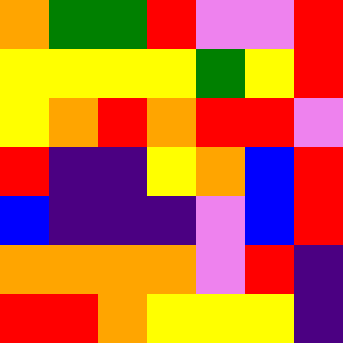[["orange", "green", "green", "red", "violet", "violet", "red"], ["yellow", "yellow", "yellow", "yellow", "green", "yellow", "red"], ["yellow", "orange", "red", "orange", "red", "red", "violet"], ["red", "indigo", "indigo", "yellow", "orange", "blue", "red"], ["blue", "indigo", "indigo", "indigo", "violet", "blue", "red"], ["orange", "orange", "orange", "orange", "violet", "red", "indigo"], ["red", "red", "orange", "yellow", "yellow", "yellow", "indigo"]]